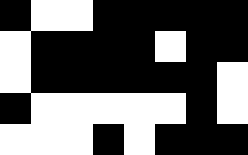[["black", "white", "white", "black", "black", "black", "black", "black"], ["white", "black", "black", "black", "black", "white", "black", "black"], ["white", "black", "black", "black", "black", "black", "black", "white"], ["black", "white", "white", "white", "white", "white", "black", "white"], ["white", "white", "white", "black", "white", "black", "black", "black"]]